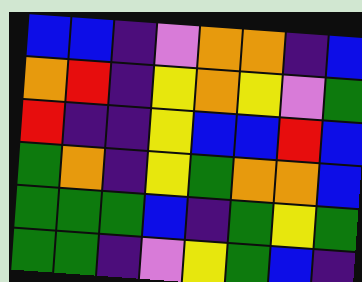[["blue", "blue", "indigo", "violet", "orange", "orange", "indigo", "blue"], ["orange", "red", "indigo", "yellow", "orange", "yellow", "violet", "green"], ["red", "indigo", "indigo", "yellow", "blue", "blue", "red", "blue"], ["green", "orange", "indigo", "yellow", "green", "orange", "orange", "blue"], ["green", "green", "green", "blue", "indigo", "green", "yellow", "green"], ["green", "green", "indigo", "violet", "yellow", "green", "blue", "indigo"]]